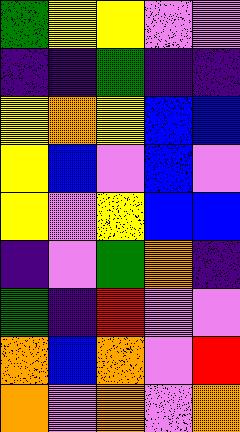[["green", "yellow", "yellow", "violet", "violet"], ["indigo", "indigo", "green", "indigo", "indigo"], ["yellow", "orange", "yellow", "blue", "blue"], ["yellow", "blue", "violet", "blue", "violet"], ["yellow", "violet", "yellow", "blue", "blue"], ["indigo", "violet", "green", "orange", "indigo"], ["green", "indigo", "red", "violet", "violet"], ["orange", "blue", "orange", "violet", "red"], ["orange", "violet", "orange", "violet", "orange"]]